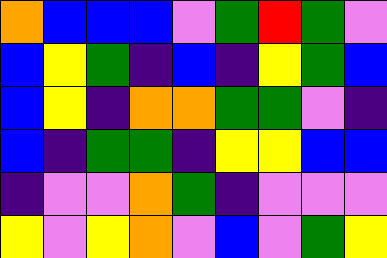[["orange", "blue", "blue", "blue", "violet", "green", "red", "green", "violet"], ["blue", "yellow", "green", "indigo", "blue", "indigo", "yellow", "green", "blue"], ["blue", "yellow", "indigo", "orange", "orange", "green", "green", "violet", "indigo"], ["blue", "indigo", "green", "green", "indigo", "yellow", "yellow", "blue", "blue"], ["indigo", "violet", "violet", "orange", "green", "indigo", "violet", "violet", "violet"], ["yellow", "violet", "yellow", "orange", "violet", "blue", "violet", "green", "yellow"]]